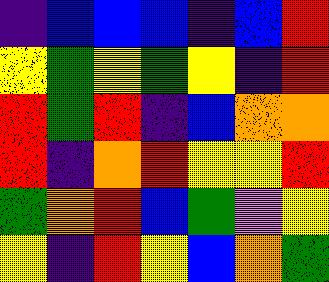[["indigo", "blue", "blue", "blue", "indigo", "blue", "red"], ["yellow", "green", "yellow", "green", "yellow", "indigo", "red"], ["red", "green", "red", "indigo", "blue", "orange", "orange"], ["red", "indigo", "orange", "red", "yellow", "yellow", "red"], ["green", "orange", "red", "blue", "green", "violet", "yellow"], ["yellow", "indigo", "red", "yellow", "blue", "orange", "green"]]